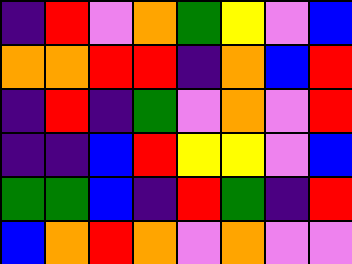[["indigo", "red", "violet", "orange", "green", "yellow", "violet", "blue"], ["orange", "orange", "red", "red", "indigo", "orange", "blue", "red"], ["indigo", "red", "indigo", "green", "violet", "orange", "violet", "red"], ["indigo", "indigo", "blue", "red", "yellow", "yellow", "violet", "blue"], ["green", "green", "blue", "indigo", "red", "green", "indigo", "red"], ["blue", "orange", "red", "orange", "violet", "orange", "violet", "violet"]]